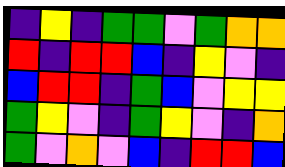[["indigo", "yellow", "indigo", "green", "green", "violet", "green", "orange", "orange"], ["red", "indigo", "red", "red", "blue", "indigo", "yellow", "violet", "indigo"], ["blue", "red", "red", "indigo", "green", "blue", "violet", "yellow", "yellow"], ["green", "yellow", "violet", "indigo", "green", "yellow", "violet", "indigo", "orange"], ["green", "violet", "orange", "violet", "blue", "indigo", "red", "red", "blue"]]